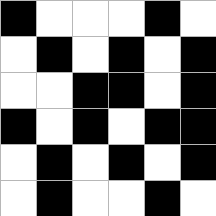[["black", "white", "white", "white", "black", "white"], ["white", "black", "white", "black", "white", "black"], ["white", "white", "black", "black", "white", "black"], ["black", "white", "black", "white", "black", "black"], ["white", "black", "white", "black", "white", "black"], ["white", "black", "white", "white", "black", "white"]]